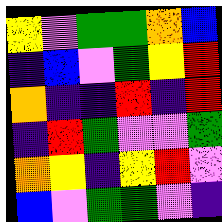[["yellow", "violet", "green", "green", "orange", "blue"], ["indigo", "blue", "violet", "green", "yellow", "red"], ["orange", "indigo", "indigo", "red", "indigo", "red"], ["indigo", "red", "green", "violet", "violet", "green"], ["orange", "yellow", "indigo", "yellow", "red", "violet"], ["blue", "violet", "green", "green", "violet", "indigo"]]